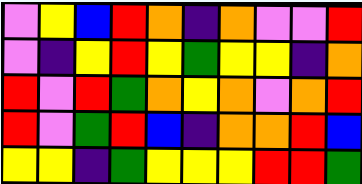[["violet", "yellow", "blue", "red", "orange", "indigo", "orange", "violet", "violet", "red"], ["violet", "indigo", "yellow", "red", "yellow", "green", "yellow", "yellow", "indigo", "orange"], ["red", "violet", "red", "green", "orange", "yellow", "orange", "violet", "orange", "red"], ["red", "violet", "green", "red", "blue", "indigo", "orange", "orange", "red", "blue"], ["yellow", "yellow", "indigo", "green", "yellow", "yellow", "yellow", "red", "red", "green"]]